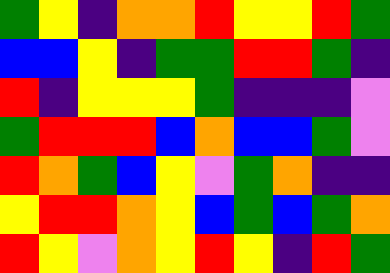[["green", "yellow", "indigo", "orange", "orange", "red", "yellow", "yellow", "red", "green"], ["blue", "blue", "yellow", "indigo", "green", "green", "red", "red", "green", "indigo"], ["red", "indigo", "yellow", "yellow", "yellow", "green", "indigo", "indigo", "indigo", "violet"], ["green", "red", "red", "red", "blue", "orange", "blue", "blue", "green", "violet"], ["red", "orange", "green", "blue", "yellow", "violet", "green", "orange", "indigo", "indigo"], ["yellow", "red", "red", "orange", "yellow", "blue", "green", "blue", "green", "orange"], ["red", "yellow", "violet", "orange", "yellow", "red", "yellow", "indigo", "red", "green"]]